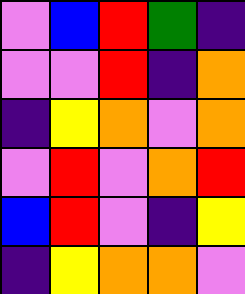[["violet", "blue", "red", "green", "indigo"], ["violet", "violet", "red", "indigo", "orange"], ["indigo", "yellow", "orange", "violet", "orange"], ["violet", "red", "violet", "orange", "red"], ["blue", "red", "violet", "indigo", "yellow"], ["indigo", "yellow", "orange", "orange", "violet"]]